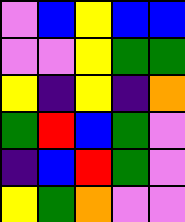[["violet", "blue", "yellow", "blue", "blue"], ["violet", "violet", "yellow", "green", "green"], ["yellow", "indigo", "yellow", "indigo", "orange"], ["green", "red", "blue", "green", "violet"], ["indigo", "blue", "red", "green", "violet"], ["yellow", "green", "orange", "violet", "violet"]]